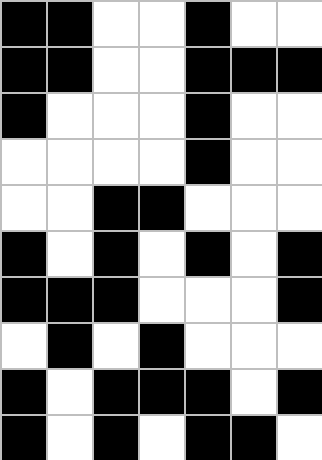[["black", "black", "white", "white", "black", "white", "white"], ["black", "black", "white", "white", "black", "black", "black"], ["black", "white", "white", "white", "black", "white", "white"], ["white", "white", "white", "white", "black", "white", "white"], ["white", "white", "black", "black", "white", "white", "white"], ["black", "white", "black", "white", "black", "white", "black"], ["black", "black", "black", "white", "white", "white", "black"], ["white", "black", "white", "black", "white", "white", "white"], ["black", "white", "black", "black", "black", "white", "black"], ["black", "white", "black", "white", "black", "black", "white"]]